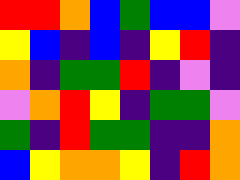[["red", "red", "orange", "blue", "green", "blue", "blue", "violet"], ["yellow", "blue", "indigo", "blue", "indigo", "yellow", "red", "indigo"], ["orange", "indigo", "green", "green", "red", "indigo", "violet", "indigo"], ["violet", "orange", "red", "yellow", "indigo", "green", "green", "violet"], ["green", "indigo", "red", "green", "green", "indigo", "indigo", "orange"], ["blue", "yellow", "orange", "orange", "yellow", "indigo", "red", "orange"]]